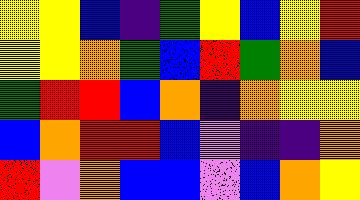[["yellow", "yellow", "blue", "indigo", "green", "yellow", "blue", "yellow", "red"], ["yellow", "yellow", "orange", "green", "blue", "red", "green", "orange", "blue"], ["green", "red", "red", "blue", "orange", "indigo", "orange", "yellow", "yellow"], ["blue", "orange", "red", "red", "blue", "violet", "indigo", "indigo", "orange"], ["red", "violet", "orange", "blue", "blue", "violet", "blue", "orange", "yellow"]]